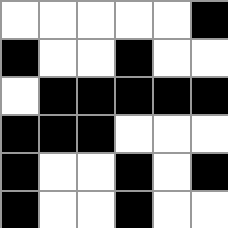[["white", "white", "white", "white", "white", "black"], ["black", "white", "white", "black", "white", "white"], ["white", "black", "black", "black", "black", "black"], ["black", "black", "black", "white", "white", "white"], ["black", "white", "white", "black", "white", "black"], ["black", "white", "white", "black", "white", "white"]]